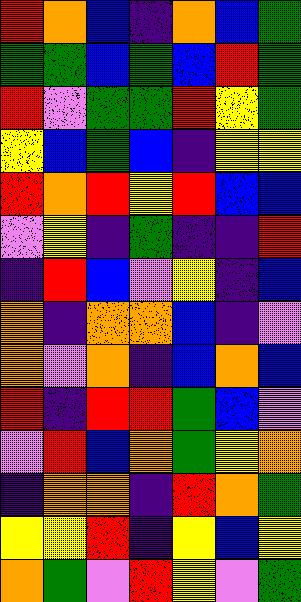[["red", "orange", "blue", "indigo", "orange", "blue", "green"], ["green", "green", "blue", "green", "blue", "red", "green"], ["red", "violet", "green", "green", "red", "yellow", "green"], ["yellow", "blue", "green", "blue", "indigo", "yellow", "yellow"], ["red", "orange", "red", "yellow", "red", "blue", "blue"], ["violet", "yellow", "indigo", "green", "indigo", "indigo", "red"], ["indigo", "red", "blue", "violet", "yellow", "indigo", "blue"], ["orange", "indigo", "orange", "orange", "blue", "indigo", "violet"], ["orange", "violet", "orange", "indigo", "blue", "orange", "blue"], ["red", "indigo", "red", "red", "green", "blue", "violet"], ["violet", "red", "blue", "orange", "green", "yellow", "orange"], ["indigo", "orange", "orange", "indigo", "red", "orange", "green"], ["yellow", "yellow", "red", "indigo", "yellow", "blue", "yellow"], ["orange", "green", "violet", "red", "yellow", "violet", "green"]]